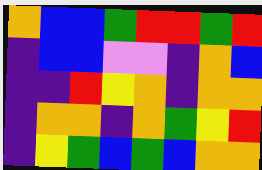[["orange", "blue", "blue", "green", "red", "red", "green", "red"], ["indigo", "blue", "blue", "violet", "violet", "indigo", "orange", "blue"], ["indigo", "indigo", "red", "yellow", "orange", "indigo", "orange", "orange"], ["indigo", "orange", "orange", "indigo", "orange", "green", "yellow", "red"], ["indigo", "yellow", "green", "blue", "green", "blue", "orange", "orange"]]